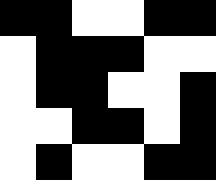[["black", "black", "white", "white", "black", "black"], ["white", "black", "black", "black", "white", "white"], ["white", "black", "black", "white", "white", "black"], ["white", "white", "black", "black", "white", "black"], ["white", "black", "white", "white", "black", "black"]]